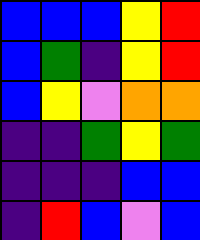[["blue", "blue", "blue", "yellow", "red"], ["blue", "green", "indigo", "yellow", "red"], ["blue", "yellow", "violet", "orange", "orange"], ["indigo", "indigo", "green", "yellow", "green"], ["indigo", "indigo", "indigo", "blue", "blue"], ["indigo", "red", "blue", "violet", "blue"]]